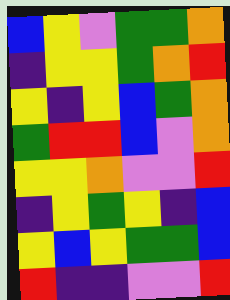[["blue", "yellow", "violet", "green", "green", "orange"], ["indigo", "yellow", "yellow", "green", "orange", "red"], ["yellow", "indigo", "yellow", "blue", "green", "orange"], ["green", "red", "red", "blue", "violet", "orange"], ["yellow", "yellow", "orange", "violet", "violet", "red"], ["indigo", "yellow", "green", "yellow", "indigo", "blue"], ["yellow", "blue", "yellow", "green", "green", "blue"], ["red", "indigo", "indigo", "violet", "violet", "red"]]